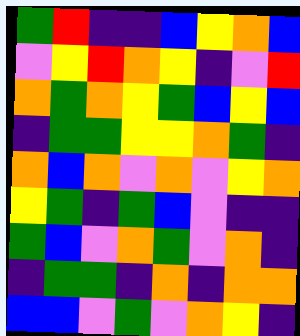[["green", "red", "indigo", "indigo", "blue", "yellow", "orange", "blue"], ["violet", "yellow", "red", "orange", "yellow", "indigo", "violet", "red"], ["orange", "green", "orange", "yellow", "green", "blue", "yellow", "blue"], ["indigo", "green", "green", "yellow", "yellow", "orange", "green", "indigo"], ["orange", "blue", "orange", "violet", "orange", "violet", "yellow", "orange"], ["yellow", "green", "indigo", "green", "blue", "violet", "indigo", "indigo"], ["green", "blue", "violet", "orange", "green", "violet", "orange", "indigo"], ["indigo", "green", "green", "indigo", "orange", "indigo", "orange", "orange"], ["blue", "blue", "violet", "green", "violet", "orange", "yellow", "indigo"]]